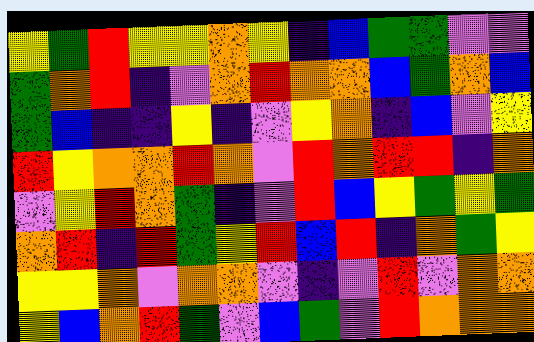[["yellow", "green", "red", "yellow", "yellow", "orange", "yellow", "indigo", "blue", "green", "green", "violet", "violet"], ["green", "orange", "red", "indigo", "violet", "orange", "red", "orange", "orange", "blue", "green", "orange", "blue"], ["green", "blue", "indigo", "indigo", "yellow", "indigo", "violet", "yellow", "orange", "indigo", "blue", "violet", "yellow"], ["red", "yellow", "orange", "orange", "red", "orange", "violet", "red", "orange", "red", "red", "indigo", "orange"], ["violet", "yellow", "red", "orange", "green", "indigo", "violet", "red", "blue", "yellow", "green", "yellow", "green"], ["orange", "red", "indigo", "red", "green", "yellow", "red", "blue", "red", "indigo", "orange", "green", "yellow"], ["yellow", "yellow", "orange", "violet", "orange", "orange", "violet", "indigo", "violet", "red", "violet", "orange", "orange"], ["yellow", "blue", "orange", "red", "green", "violet", "blue", "green", "violet", "red", "orange", "orange", "orange"]]